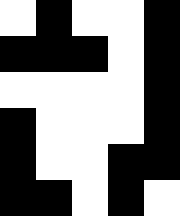[["white", "black", "white", "white", "black"], ["black", "black", "black", "white", "black"], ["white", "white", "white", "white", "black"], ["black", "white", "white", "white", "black"], ["black", "white", "white", "black", "black"], ["black", "black", "white", "black", "white"]]